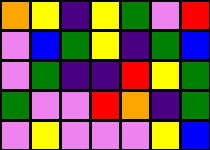[["orange", "yellow", "indigo", "yellow", "green", "violet", "red"], ["violet", "blue", "green", "yellow", "indigo", "green", "blue"], ["violet", "green", "indigo", "indigo", "red", "yellow", "green"], ["green", "violet", "violet", "red", "orange", "indigo", "green"], ["violet", "yellow", "violet", "violet", "violet", "yellow", "blue"]]